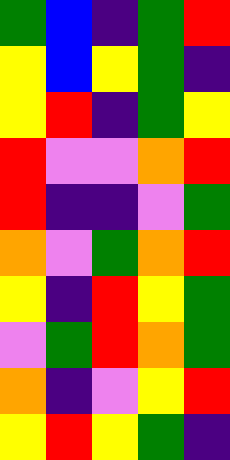[["green", "blue", "indigo", "green", "red"], ["yellow", "blue", "yellow", "green", "indigo"], ["yellow", "red", "indigo", "green", "yellow"], ["red", "violet", "violet", "orange", "red"], ["red", "indigo", "indigo", "violet", "green"], ["orange", "violet", "green", "orange", "red"], ["yellow", "indigo", "red", "yellow", "green"], ["violet", "green", "red", "orange", "green"], ["orange", "indigo", "violet", "yellow", "red"], ["yellow", "red", "yellow", "green", "indigo"]]